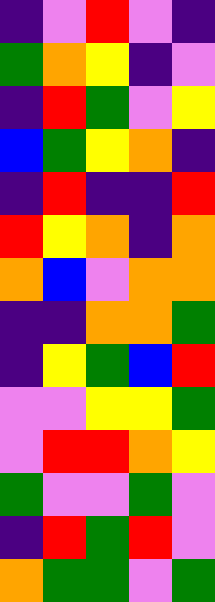[["indigo", "violet", "red", "violet", "indigo"], ["green", "orange", "yellow", "indigo", "violet"], ["indigo", "red", "green", "violet", "yellow"], ["blue", "green", "yellow", "orange", "indigo"], ["indigo", "red", "indigo", "indigo", "red"], ["red", "yellow", "orange", "indigo", "orange"], ["orange", "blue", "violet", "orange", "orange"], ["indigo", "indigo", "orange", "orange", "green"], ["indigo", "yellow", "green", "blue", "red"], ["violet", "violet", "yellow", "yellow", "green"], ["violet", "red", "red", "orange", "yellow"], ["green", "violet", "violet", "green", "violet"], ["indigo", "red", "green", "red", "violet"], ["orange", "green", "green", "violet", "green"]]